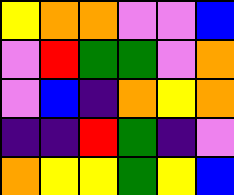[["yellow", "orange", "orange", "violet", "violet", "blue"], ["violet", "red", "green", "green", "violet", "orange"], ["violet", "blue", "indigo", "orange", "yellow", "orange"], ["indigo", "indigo", "red", "green", "indigo", "violet"], ["orange", "yellow", "yellow", "green", "yellow", "blue"]]